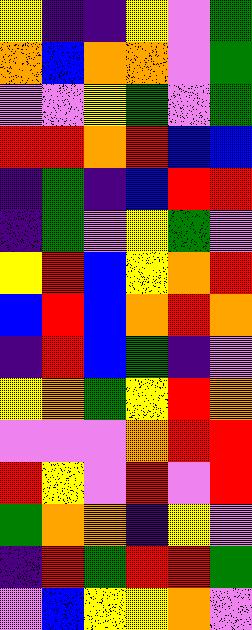[["yellow", "indigo", "indigo", "yellow", "violet", "green"], ["orange", "blue", "orange", "orange", "violet", "green"], ["violet", "violet", "yellow", "green", "violet", "green"], ["red", "red", "orange", "red", "blue", "blue"], ["indigo", "green", "indigo", "blue", "red", "red"], ["indigo", "green", "violet", "yellow", "green", "violet"], ["yellow", "red", "blue", "yellow", "orange", "red"], ["blue", "red", "blue", "orange", "red", "orange"], ["indigo", "red", "blue", "green", "indigo", "violet"], ["yellow", "orange", "green", "yellow", "red", "orange"], ["violet", "violet", "violet", "orange", "red", "red"], ["red", "yellow", "violet", "red", "violet", "red"], ["green", "orange", "orange", "indigo", "yellow", "violet"], ["indigo", "red", "green", "red", "red", "green"], ["violet", "blue", "yellow", "yellow", "orange", "violet"]]